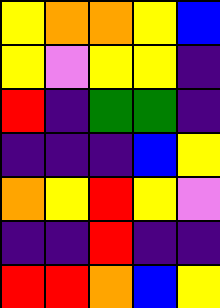[["yellow", "orange", "orange", "yellow", "blue"], ["yellow", "violet", "yellow", "yellow", "indigo"], ["red", "indigo", "green", "green", "indigo"], ["indigo", "indigo", "indigo", "blue", "yellow"], ["orange", "yellow", "red", "yellow", "violet"], ["indigo", "indigo", "red", "indigo", "indigo"], ["red", "red", "orange", "blue", "yellow"]]